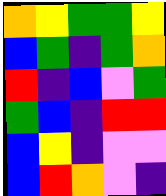[["orange", "yellow", "green", "green", "yellow"], ["blue", "green", "indigo", "green", "orange"], ["red", "indigo", "blue", "violet", "green"], ["green", "blue", "indigo", "red", "red"], ["blue", "yellow", "indigo", "violet", "violet"], ["blue", "red", "orange", "violet", "indigo"]]